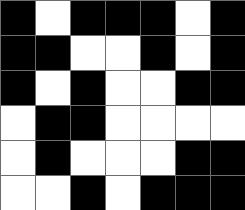[["black", "white", "black", "black", "black", "white", "black"], ["black", "black", "white", "white", "black", "white", "black"], ["black", "white", "black", "white", "white", "black", "black"], ["white", "black", "black", "white", "white", "white", "white"], ["white", "black", "white", "white", "white", "black", "black"], ["white", "white", "black", "white", "black", "black", "black"]]